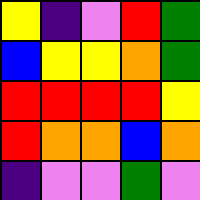[["yellow", "indigo", "violet", "red", "green"], ["blue", "yellow", "yellow", "orange", "green"], ["red", "red", "red", "red", "yellow"], ["red", "orange", "orange", "blue", "orange"], ["indigo", "violet", "violet", "green", "violet"]]